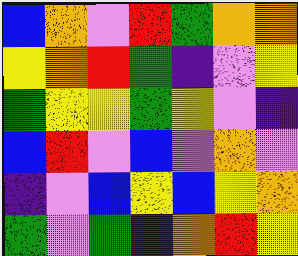[["blue", "orange", "violet", "red", "green", "orange", "orange"], ["yellow", "orange", "red", "green", "indigo", "violet", "yellow"], ["green", "yellow", "yellow", "green", "yellow", "violet", "indigo"], ["blue", "red", "violet", "blue", "violet", "orange", "violet"], ["indigo", "violet", "blue", "yellow", "blue", "yellow", "orange"], ["green", "violet", "green", "indigo", "orange", "red", "yellow"]]